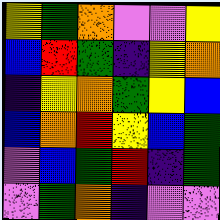[["yellow", "green", "orange", "violet", "violet", "yellow"], ["blue", "red", "green", "indigo", "yellow", "orange"], ["indigo", "yellow", "orange", "green", "yellow", "blue"], ["blue", "orange", "red", "yellow", "blue", "green"], ["violet", "blue", "green", "red", "indigo", "green"], ["violet", "green", "orange", "indigo", "violet", "violet"]]